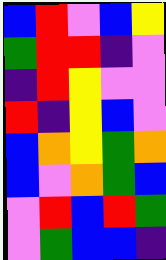[["blue", "red", "violet", "blue", "yellow"], ["green", "red", "red", "indigo", "violet"], ["indigo", "red", "yellow", "violet", "violet"], ["red", "indigo", "yellow", "blue", "violet"], ["blue", "orange", "yellow", "green", "orange"], ["blue", "violet", "orange", "green", "blue"], ["violet", "red", "blue", "red", "green"], ["violet", "green", "blue", "blue", "indigo"]]